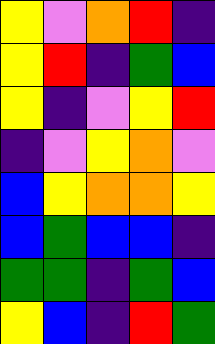[["yellow", "violet", "orange", "red", "indigo"], ["yellow", "red", "indigo", "green", "blue"], ["yellow", "indigo", "violet", "yellow", "red"], ["indigo", "violet", "yellow", "orange", "violet"], ["blue", "yellow", "orange", "orange", "yellow"], ["blue", "green", "blue", "blue", "indigo"], ["green", "green", "indigo", "green", "blue"], ["yellow", "blue", "indigo", "red", "green"]]